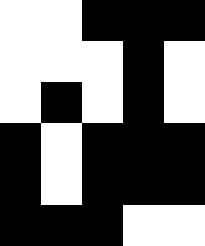[["white", "white", "black", "black", "black"], ["white", "white", "white", "black", "white"], ["white", "black", "white", "black", "white"], ["black", "white", "black", "black", "black"], ["black", "white", "black", "black", "black"], ["black", "black", "black", "white", "white"]]